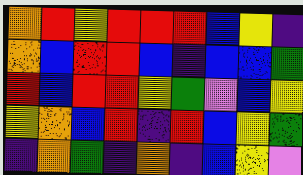[["orange", "red", "yellow", "red", "red", "red", "blue", "yellow", "indigo"], ["orange", "blue", "red", "red", "blue", "indigo", "blue", "blue", "green"], ["red", "blue", "red", "red", "yellow", "green", "violet", "blue", "yellow"], ["yellow", "orange", "blue", "red", "indigo", "red", "blue", "yellow", "green"], ["indigo", "orange", "green", "indigo", "orange", "indigo", "blue", "yellow", "violet"]]